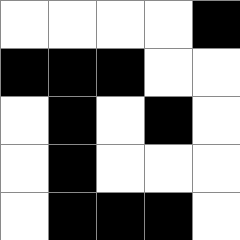[["white", "white", "white", "white", "black"], ["black", "black", "black", "white", "white"], ["white", "black", "white", "black", "white"], ["white", "black", "white", "white", "white"], ["white", "black", "black", "black", "white"]]